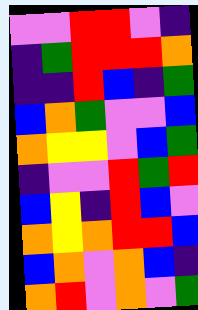[["violet", "violet", "red", "red", "violet", "indigo"], ["indigo", "green", "red", "red", "red", "orange"], ["indigo", "indigo", "red", "blue", "indigo", "green"], ["blue", "orange", "green", "violet", "violet", "blue"], ["orange", "yellow", "yellow", "violet", "blue", "green"], ["indigo", "violet", "violet", "red", "green", "red"], ["blue", "yellow", "indigo", "red", "blue", "violet"], ["orange", "yellow", "orange", "red", "red", "blue"], ["blue", "orange", "violet", "orange", "blue", "indigo"], ["orange", "red", "violet", "orange", "violet", "green"]]